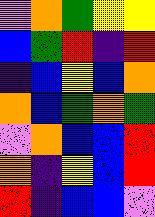[["violet", "orange", "green", "yellow", "yellow"], ["blue", "green", "red", "indigo", "red"], ["indigo", "blue", "yellow", "blue", "orange"], ["orange", "blue", "green", "orange", "green"], ["violet", "orange", "blue", "blue", "red"], ["orange", "indigo", "yellow", "blue", "red"], ["red", "indigo", "blue", "blue", "violet"]]